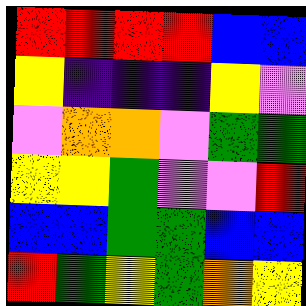[["red", "red", "red", "red", "blue", "blue"], ["yellow", "indigo", "indigo", "indigo", "yellow", "violet"], ["violet", "orange", "orange", "violet", "green", "green"], ["yellow", "yellow", "green", "violet", "violet", "red"], ["blue", "blue", "green", "green", "blue", "blue"], ["red", "green", "yellow", "green", "orange", "yellow"]]